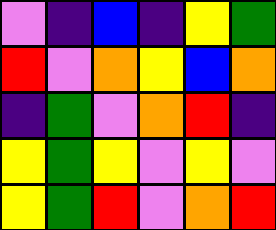[["violet", "indigo", "blue", "indigo", "yellow", "green"], ["red", "violet", "orange", "yellow", "blue", "orange"], ["indigo", "green", "violet", "orange", "red", "indigo"], ["yellow", "green", "yellow", "violet", "yellow", "violet"], ["yellow", "green", "red", "violet", "orange", "red"]]